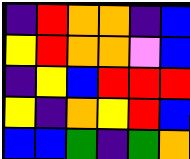[["indigo", "red", "orange", "orange", "indigo", "blue"], ["yellow", "red", "orange", "orange", "violet", "blue"], ["indigo", "yellow", "blue", "red", "red", "red"], ["yellow", "indigo", "orange", "yellow", "red", "blue"], ["blue", "blue", "green", "indigo", "green", "orange"]]